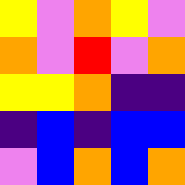[["yellow", "violet", "orange", "yellow", "violet"], ["orange", "violet", "red", "violet", "orange"], ["yellow", "yellow", "orange", "indigo", "indigo"], ["indigo", "blue", "indigo", "blue", "blue"], ["violet", "blue", "orange", "blue", "orange"]]